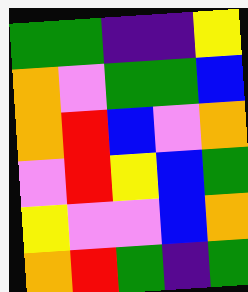[["green", "green", "indigo", "indigo", "yellow"], ["orange", "violet", "green", "green", "blue"], ["orange", "red", "blue", "violet", "orange"], ["violet", "red", "yellow", "blue", "green"], ["yellow", "violet", "violet", "blue", "orange"], ["orange", "red", "green", "indigo", "green"]]